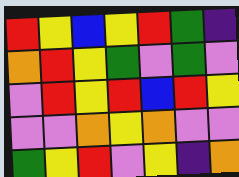[["red", "yellow", "blue", "yellow", "red", "green", "indigo"], ["orange", "red", "yellow", "green", "violet", "green", "violet"], ["violet", "red", "yellow", "red", "blue", "red", "yellow"], ["violet", "violet", "orange", "yellow", "orange", "violet", "violet"], ["green", "yellow", "red", "violet", "yellow", "indigo", "orange"]]